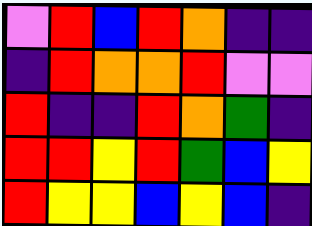[["violet", "red", "blue", "red", "orange", "indigo", "indigo"], ["indigo", "red", "orange", "orange", "red", "violet", "violet"], ["red", "indigo", "indigo", "red", "orange", "green", "indigo"], ["red", "red", "yellow", "red", "green", "blue", "yellow"], ["red", "yellow", "yellow", "blue", "yellow", "blue", "indigo"]]